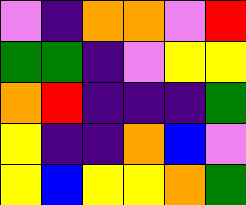[["violet", "indigo", "orange", "orange", "violet", "red"], ["green", "green", "indigo", "violet", "yellow", "yellow"], ["orange", "red", "indigo", "indigo", "indigo", "green"], ["yellow", "indigo", "indigo", "orange", "blue", "violet"], ["yellow", "blue", "yellow", "yellow", "orange", "green"]]